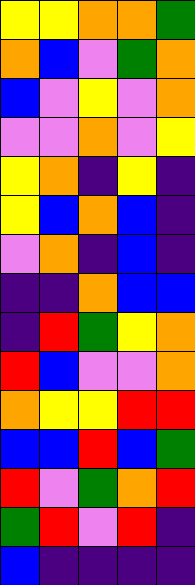[["yellow", "yellow", "orange", "orange", "green"], ["orange", "blue", "violet", "green", "orange"], ["blue", "violet", "yellow", "violet", "orange"], ["violet", "violet", "orange", "violet", "yellow"], ["yellow", "orange", "indigo", "yellow", "indigo"], ["yellow", "blue", "orange", "blue", "indigo"], ["violet", "orange", "indigo", "blue", "indigo"], ["indigo", "indigo", "orange", "blue", "blue"], ["indigo", "red", "green", "yellow", "orange"], ["red", "blue", "violet", "violet", "orange"], ["orange", "yellow", "yellow", "red", "red"], ["blue", "blue", "red", "blue", "green"], ["red", "violet", "green", "orange", "red"], ["green", "red", "violet", "red", "indigo"], ["blue", "indigo", "indigo", "indigo", "indigo"]]